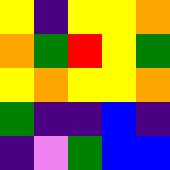[["yellow", "indigo", "yellow", "yellow", "orange"], ["orange", "green", "red", "yellow", "green"], ["yellow", "orange", "yellow", "yellow", "orange"], ["green", "indigo", "indigo", "blue", "indigo"], ["indigo", "violet", "green", "blue", "blue"]]